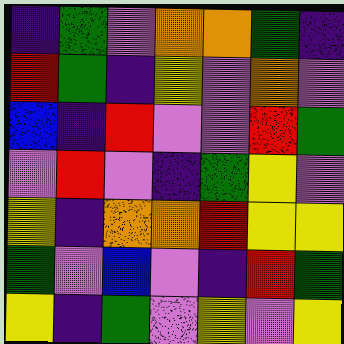[["indigo", "green", "violet", "orange", "orange", "green", "indigo"], ["red", "green", "indigo", "yellow", "violet", "orange", "violet"], ["blue", "indigo", "red", "violet", "violet", "red", "green"], ["violet", "red", "violet", "indigo", "green", "yellow", "violet"], ["yellow", "indigo", "orange", "orange", "red", "yellow", "yellow"], ["green", "violet", "blue", "violet", "indigo", "red", "green"], ["yellow", "indigo", "green", "violet", "yellow", "violet", "yellow"]]